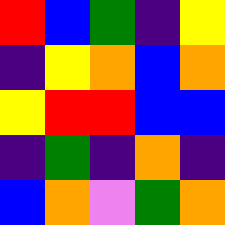[["red", "blue", "green", "indigo", "yellow"], ["indigo", "yellow", "orange", "blue", "orange"], ["yellow", "red", "red", "blue", "blue"], ["indigo", "green", "indigo", "orange", "indigo"], ["blue", "orange", "violet", "green", "orange"]]